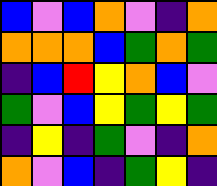[["blue", "violet", "blue", "orange", "violet", "indigo", "orange"], ["orange", "orange", "orange", "blue", "green", "orange", "green"], ["indigo", "blue", "red", "yellow", "orange", "blue", "violet"], ["green", "violet", "blue", "yellow", "green", "yellow", "green"], ["indigo", "yellow", "indigo", "green", "violet", "indigo", "orange"], ["orange", "violet", "blue", "indigo", "green", "yellow", "indigo"]]